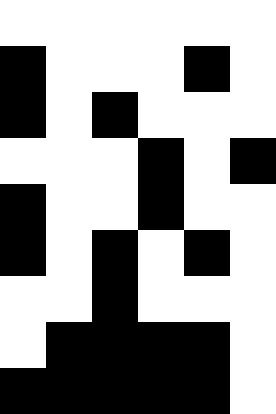[["white", "white", "white", "white", "white", "white"], ["black", "white", "white", "white", "black", "white"], ["black", "white", "black", "white", "white", "white"], ["white", "white", "white", "black", "white", "black"], ["black", "white", "white", "black", "white", "white"], ["black", "white", "black", "white", "black", "white"], ["white", "white", "black", "white", "white", "white"], ["white", "black", "black", "black", "black", "white"], ["black", "black", "black", "black", "black", "white"]]